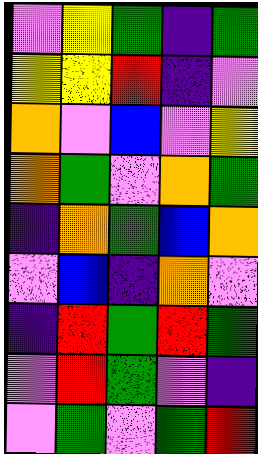[["violet", "yellow", "green", "indigo", "green"], ["yellow", "yellow", "red", "indigo", "violet"], ["orange", "violet", "blue", "violet", "yellow"], ["orange", "green", "violet", "orange", "green"], ["indigo", "orange", "green", "blue", "orange"], ["violet", "blue", "indigo", "orange", "violet"], ["indigo", "red", "green", "red", "green"], ["violet", "red", "green", "violet", "indigo"], ["violet", "green", "violet", "green", "red"]]